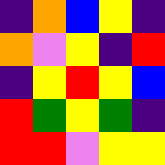[["indigo", "orange", "blue", "yellow", "indigo"], ["orange", "violet", "yellow", "indigo", "red"], ["indigo", "yellow", "red", "yellow", "blue"], ["red", "green", "yellow", "green", "indigo"], ["red", "red", "violet", "yellow", "yellow"]]